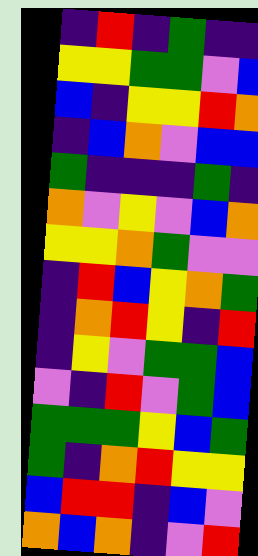[["indigo", "red", "indigo", "green", "indigo", "indigo"], ["yellow", "yellow", "green", "green", "violet", "blue"], ["blue", "indigo", "yellow", "yellow", "red", "orange"], ["indigo", "blue", "orange", "violet", "blue", "blue"], ["green", "indigo", "indigo", "indigo", "green", "indigo"], ["orange", "violet", "yellow", "violet", "blue", "orange"], ["yellow", "yellow", "orange", "green", "violet", "violet"], ["indigo", "red", "blue", "yellow", "orange", "green"], ["indigo", "orange", "red", "yellow", "indigo", "red"], ["indigo", "yellow", "violet", "green", "green", "blue"], ["violet", "indigo", "red", "violet", "green", "blue"], ["green", "green", "green", "yellow", "blue", "green"], ["green", "indigo", "orange", "red", "yellow", "yellow"], ["blue", "red", "red", "indigo", "blue", "violet"], ["orange", "blue", "orange", "indigo", "violet", "red"]]